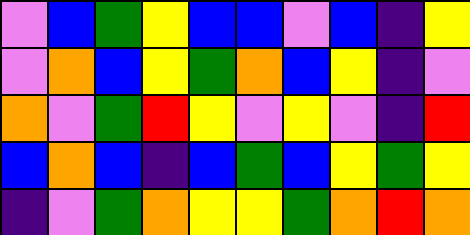[["violet", "blue", "green", "yellow", "blue", "blue", "violet", "blue", "indigo", "yellow"], ["violet", "orange", "blue", "yellow", "green", "orange", "blue", "yellow", "indigo", "violet"], ["orange", "violet", "green", "red", "yellow", "violet", "yellow", "violet", "indigo", "red"], ["blue", "orange", "blue", "indigo", "blue", "green", "blue", "yellow", "green", "yellow"], ["indigo", "violet", "green", "orange", "yellow", "yellow", "green", "orange", "red", "orange"]]